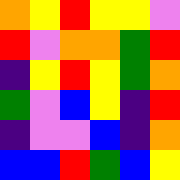[["orange", "yellow", "red", "yellow", "yellow", "violet"], ["red", "violet", "orange", "orange", "green", "red"], ["indigo", "yellow", "red", "yellow", "green", "orange"], ["green", "violet", "blue", "yellow", "indigo", "red"], ["indigo", "violet", "violet", "blue", "indigo", "orange"], ["blue", "blue", "red", "green", "blue", "yellow"]]